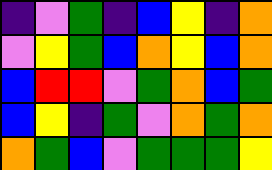[["indigo", "violet", "green", "indigo", "blue", "yellow", "indigo", "orange"], ["violet", "yellow", "green", "blue", "orange", "yellow", "blue", "orange"], ["blue", "red", "red", "violet", "green", "orange", "blue", "green"], ["blue", "yellow", "indigo", "green", "violet", "orange", "green", "orange"], ["orange", "green", "blue", "violet", "green", "green", "green", "yellow"]]